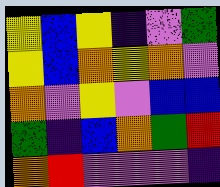[["yellow", "blue", "yellow", "indigo", "violet", "green"], ["yellow", "blue", "orange", "yellow", "orange", "violet"], ["orange", "violet", "yellow", "violet", "blue", "blue"], ["green", "indigo", "blue", "orange", "green", "red"], ["orange", "red", "violet", "violet", "violet", "indigo"]]